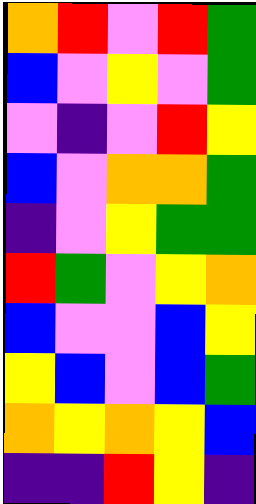[["orange", "red", "violet", "red", "green"], ["blue", "violet", "yellow", "violet", "green"], ["violet", "indigo", "violet", "red", "yellow"], ["blue", "violet", "orange", "orange", "green"], ["indigo", "violet", "yellow", "green", "green"], ["red", "green", "violet", "yellow", "orange"], ["blue", "violet", "violet", "blue", "yellow"], ["yellow", "blue", "violet", "blue", "green"], ["orange", "yellow", "orange", "yellow", "blue"], ["indigo", "indigo", "red", "yellow", "indigo"]]